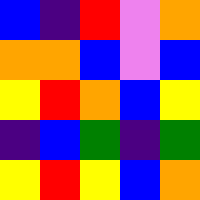[["blue", "indigo", "red", "violet", "orange"], ["orange", "orange", "blue", "violet", "blue"], ["yellow", "red", "orange", "blue", "yellow"], ["indigo", "blue", "green", "indigo", "green"], ["yellow", "red", "yellow", "blue", "orange"]]